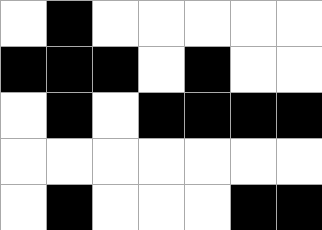[["white", "black", "white", "white", "white", "white", "white"], ["black", "black", "black", "white", "black", "white", "white"], ["white", "black", "white", "black", "black", "black", "black"], ["white", "white", "white", "white", "white", "white", "white"], ["white", "black", "white", "white", "white", "black", "black"]]